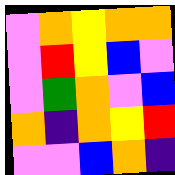[["violet", "orange", "yellow", "orange", "orange"], ["violet", "red", "yellow", "blue", "violet"], ["violet", "green", "orange", "violet", "blue"], ["orange", "indigo", "orange", "yellow", "red"], ["violet", "violet", "blue", "orange", "indigo"]]